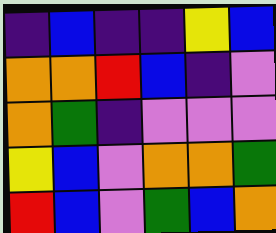[["indigo", "blue", "indigo", "indigo", "yellow", "blue"], ["orange", "orange", "red", "blue", "indigo", "violet"], ["orange", "green", "indigo", "violet", "violet", "violet"], ["yellow", "blue", "violet", "orange", "orange", "green"], ["red", "blue", "violet", "green", "blue", "orange"]]